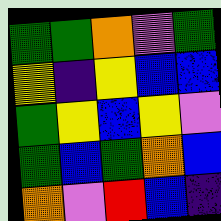[["green", "green", "orange", "violet", "green"], ["yellow", "indigo", "yellow", "blue", "blue"], ["green", "yellow", "blue", "yellow", "violet"], ["green", "blue", "green", "orange", "blue"], ["orange", "violet", "red", "blue", "indigo"]]